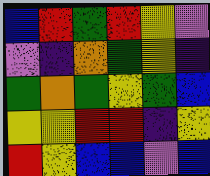[["blue", "red", "green", "red", "yellow", "violet"], ["violet", "indigo", "orange", "green", "yellow", "indigo"], ["green", "orange", "green", "yellow", "green", "blue"], ["yellow", "yellow", "red", "red", "indigo", "yellow"], ["red", "yellow", "blue", "blue", "violet", "blue"]]